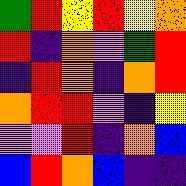[["green", "red", "yellow", "red", "yellow", "orange"], ["red", "indigo", "orange", "violet", "green", "red"], ["indigo", "red", "orange", "indigo", "orange", "red"], ["orange", "red", "red", "violet", "indigo", "yellow"], ["violet", "violet", "red", "indigo", "orange", "blue"], ["blue", "red", "orange", "blue", "indigo", "indigo"]]